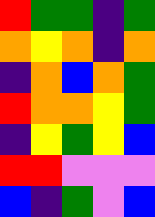[["red", "green", "green", "indigo", "green"], ["orange", "yellow", "orange", "indigo", "orange"], ["indigo", "orange", "blue", "orange", "green"], ["red", "orange", "orange", "yellow", "green"], ["indigo", "yellow", "green", "yellow", "blue"], ["red", "red", "violet", "violet", "violet"], ["blue", "indigo", "green", "violet", "blue"]]